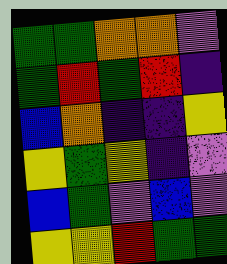[["green", "green", "orange", "orange", "violet"], ["green", "red", "green", "red", "indigo"], ["blue", "orange", "indigo", "indigo", "yellow"], ["yellow", "green", "yellow", "indigo", "violet"], ["blue", "green", "violet", "blue", "violet"], ["yellow", "yellow", "red", "green", "green"]]